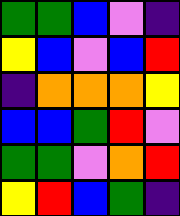[["green", "green", "blue", "violet", "indigo"], ["yellow", "blue", "violet", "blue", "red"], ["indigo", "orange", "orange", "orange", "yellow"], ["blue", "blue", "green", "red", "violet"], ["green", "green", "violet", "orange", "red"], ["yellow", "red", "blue", "green", "indigo"]]